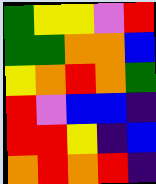[["green", "yellow", "yellow", "violet", "red"], ["green", "green", "orange", "orange", "blue"], ["yellow", "orange", "red", "orange", "green"], ["red", "violet", "blue", "blue", "indigo"], ["red", "red", "yellow", "indigo", "blue"], ["orange", "red", "orange", "red", "indigo"]]